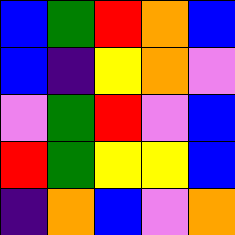[["blue", "green", "red", "orange", "blue"], ["blue", "indigo", "yellow", "orange", "violet"], ["violet", "green", "red", "violet", "blue"], ["red", "green", "yellow", "yellow", "blue"], ["indigo", "orange", "blue", "violet", "orange"]]